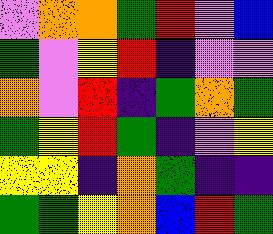[["violet", "orange", "orange", "green", "red", "violet", "blue"], ["green", "violet", "yellow", "red", "indigo", "violet", "violet"], ["orange", "violet", "red", "indigo", "green", "orange", "green"], ["green", "yellow", "red", "green", "indigo", "violet", "yellow"], ["yellow", "yellow", "indigo", "orange", "green", "indigo", "indigo"], ["green", "green", "yellow", "orange", "blue", "red", "green"]]